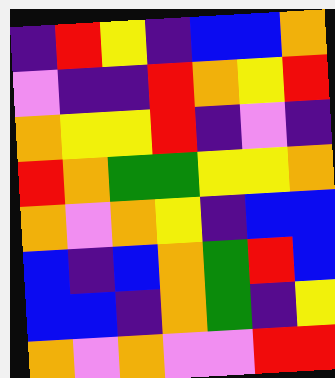[["indigo", "red", "yellow", "indigo", "blue", "blue", "orange"], ["violet", "indigo", "indigo", "red", "orange", "yellow", "red"], ["orange", "yellow", "yellow", "red", "indigo", "violet", "indigo"], ["red", "orange", "green", "green", "yellow", "yellow", "orange"], ["orange", "violet", "orange", "yellow", "indigo", "blue", "blue"], ["blue", "indigo", "blue", "orange", "green", "red", "blue"], ["blue", "blue", "indigo", "orange", "green", "indigo", "yellow"], ["orange", "violet", "orange", "violet", "violet", "red", "red"]]